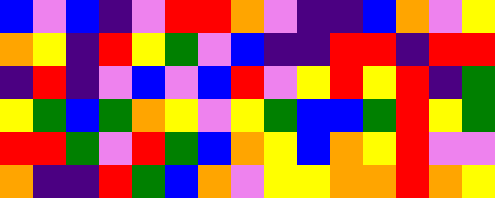[["blue", "violet", "blue", "indigo", "violet", "red", "red", "orange", "violet", "indigo", "indigo", "blue", "orange", "violet", "yellow"], ["orange", "yellow", "indigo", "red", "yellow", "green", "violet", "blue", "indigo", "indigo", "red", "red", "indigo", "red", "red"], ["indigo", "red", "indigo", "violet", "blue", "violet", "blue", "red", "violet", "yellow", "red", "yellow", "red", "indigo", "green"], ["yellow", "green", "blue", "green", "orange", "yellow", "violet", "yellow", "green", "blue", "blue", "green", "red", "yellow", "green"], ["red", "red", "green", "violet", "red", "green", "blue", "orange", "yellow", "blue", "orange", "yellow", "red", "violet", "violet"], ["orange", "indigo", "indigo", "red", "green", "blue", "orange", "violet", "yellow", "yellow", "orange", "orange", "red", "orange", "yellow"]]